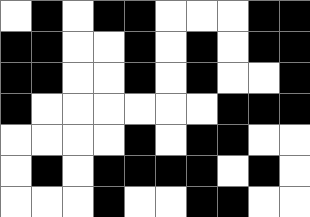[["white", "black", "white", "black", "black", "white", "white", "white", "black", "black"], ["black", "black", "white", "white", "black", "white", "black", "white", "black", "black"], ["black", "black", "white", "white", "black", "white", "black", "white", "white", "black"], ["black", "white", "white", "white", "white", "white", "white", "black", "black", "black"], ["white", "white", "white", "white", "black", "white", "black", "black", "white", "white"], ["white", "black", "white", "black", "black", "black", "black", "white", "black", "white"], ["white", "white", "white", "black", "white", "white", "black", "black", "white", "white"]]